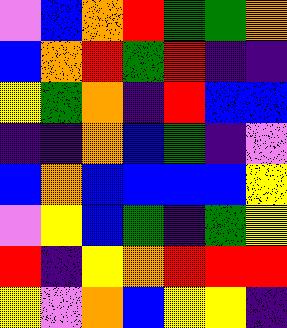[["violet", "blue", "orange", "red", "green", "green", "orange"], ["blue", "orange", "red", "green", "red", "indigo", "indigo"], ["yellow", "green", "orange", "indigo", "red", "blue", "blue"], ["indigo", "indigo", "orange", "blue", "green", "indigo", "violet"], ["blue", "orange", "blue", "blue", "blue", "blue", "yellow"], ["violet", "yellow", "blue", "green", "indigo", "green", "yellow"], ["red", "indigo", "yellow", "orange", "red", "red", "red"], ["yellow", "violet", "orange", "blue", "yellow", "yellow", "indigo"]]